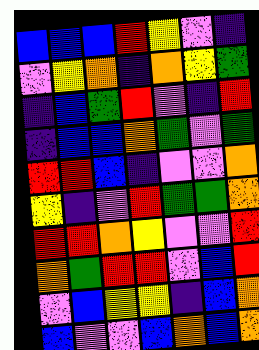[["blue", "blue", "blue", "red", "yellow", "violet", "indigo"], ["violet", "yellow", "orange", "indigo", "orange", "yellow", "green"], ["indigo", "blue", "green", "red", "violet", "indigo", "red"], ["indigo", "blue", "blue", "orange", "green", "violet", "green"], ["red", "red", "blue", "indigo", "violet", "violet", "orange"], ["yellow", "indigo", "violet", "red", "green", "green", "orange"], ["red", "red", "orange", "yellow", "violet", "violet", "red"], ["orange", "green", "red", "red", "violet", "blue", "red"], ["violet", "blue", "yellow", "yellow", "indigo", "blue", "orange"], ["blue", "violet", "violet", "blue", "orange", "blue", "orange"]]